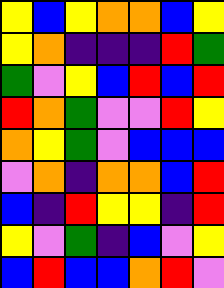[["yellow", "blue", "yellow", "orange", "orange", "blue", "yellow"], ["yellow", "orange", "indigo", "indigo", "indigo", "red", "green"], ["green", "violet", "yellow", "blue", "red", "blue", "red"], ["red", "orange", "green", "violet", "violet", "red", "yellow"], ["orange", "yellow", "green", "violet", "blue", "blue", "blue"], ["violet", "orange", "indigo", "orange", "orange", "blue", "red"], ["blue", "indigo", "red", "yellow", "yellow", "indigo", "red"], ["yellow", "violet", "green", "indigo", "blue", "violet", "yellow"], ["blue", "red", "blue", "blue", "orange", "red", "violet"]]